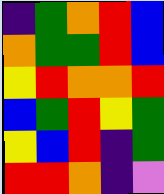[["indigo", "green", "orange", "red", "blue"], ["orange", "green", "green", "red", "blue"], ["yellow", "red", "orange", "orange", "red"], ["blue", "green", "red", "yellow", "green"], ["yellow", "blue", "red", "indigo", "green"], ["red", "red", "orange", "indigo", "violet"]]